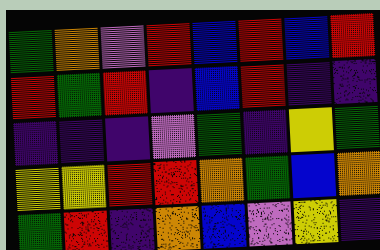[["green", "orange", "violet", "red", "blue", "red", "blue", "red"], ["red", "green", "red", "indigo", "blue", "red", "indigo", "indigo"], ["indigo", "indigo", "indigo", "violet", "green", "indigo", "yellow", "green"], ["yellow", "yellow", "red", "red", "orange", "green", "blue", "orange"], ["green", "red", "indigo", "orange", "blue", "violet", "yellow", "indigo"]]